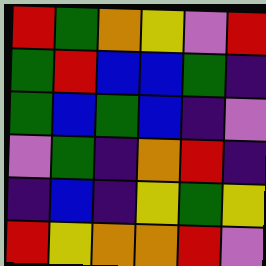[["red", "green", "orange", "yellow", "violet", "red"], ["green", "red", "blue", "blue", "green", "indigo"], ["green", "blue", "green", "blue", "indigo", "violet"], ["violet", "green", "indigo", "orange", "red", "indigo"], ["indigo", "blue", "indigo", "yellow", "green", "yellow"], ["red", "yellow", "orange", "orange", "red", "violet"]]